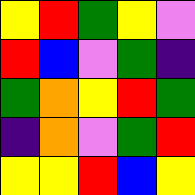[["yellow", "red", "green", "yellow", "violet"], ["red", "blue", "violet", "green", "indigo"], ["green", "orange", "yellow", "red", "green"], ["indigo", "orange", "violet", "green", "red"], ["yellow", "yellow", "red", "blue", "yellow"]]